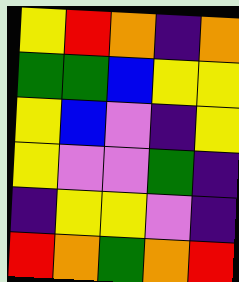[["yellow", "red", "orange", "indigo", "orange"], ["green", "green", "blue", "yellow", "yellow"], ["yellow", "blue", "violet", "indigo", "yellow"], ["yellow", "violet", "violet", "green", "indigo"], ["indigo", "yellow", "yellow", "violet", "indigo"], ["red", "orange", "green", "orange", "red"]]